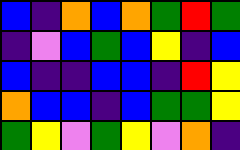[["blue", "indigo", "orange", "blue", "orange", "green", "red", "green"], ["indigo", "violet", "blue", "green", "blue", "yellow", "indigo", "blue"], ["blue", "indigo", "indigo", "blue", "blue", "indigo", "red", "yellow"], ["orange", "blue", "blue", "indigo", "blue", "green", "green", "yellow"], ["green", "yellow", "violet", "green", "yellow", "violet", "orange", "indigo"]]